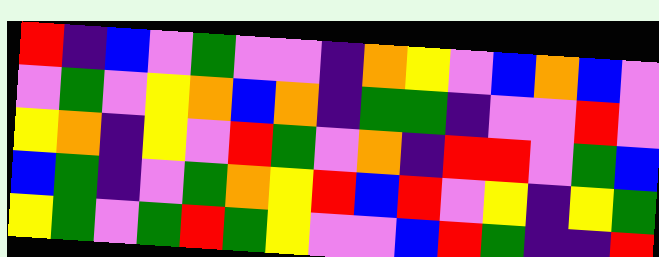[["red", "indigo", "blue", "violet", "green", "violet", "violet", "indigo", "orange", "yellow", "violet", "blue", "orange", "blue", "violet"], ["violet", "green", "violet", "yellow", "orange", "blue", "orange", "indigo", "green", "green", "indigo", "violet", "violet", "red", "violet"], ["yellow", "orange", "indigo", "yellow", "violet", "red", "green", "violet", "orange", "indigo", "red", "red", "violet", "green", "blue"], ["blue", "green", "indigo", "violet", "green", "orange", "yellow", "red", "blue", "red", "violet", "yellow", "indigo", "yellow", "green"], ["yellow", "green", "violet", "green", "red", "green", "yellow", "violet", "violet", "blue", "red", "green", "indigo", "indigo", "red"]]